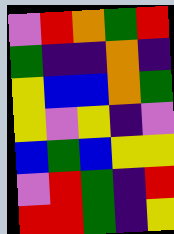[["violet", "red", "orange", "green", "red"], ["green", "indigo", "indigo", "orange", "indigo"], ["yellow", "blue", "blue", "orange", "green"], ["yellow", "violet", "yellow", "indigo", "violet"], ["blue", "green", "blue", "yellow", "yellow"], ["violet", "red", "green", "indigo", "red"], ["red", "red", "green", "indigo", "yellow"]]